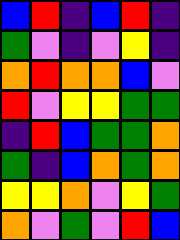[["blue", "red", "indigo", "blue", "red", "indigo"], ["green", "violet", "indigo", "violet", "yellow", "indigo"], ["orange", "red", "orange", "orange", "blue", "violet"], ["red", "violet", "yellow", "yellow", "green", "green"], ["indigo", "red", "blue", "green", "green", "orange"], ["green", "indigo", "blue", "orange", "green", "orange"], ["yellow", "yellow", "orange", "violet", "yellow", "green"], ["orange", "violet", "green", "violet", "red", "blue"]]